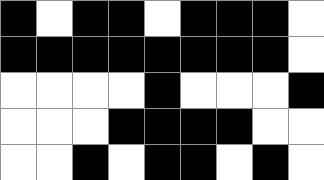[["black", "white", "black", "black", "white", "black", "black", "black", "white"], ["black", "black", "black", "black", "black", "black", "black", "black", "white"], ["white", "white", "white", "white", "black", "white", "white", "white", "black"], ["white", "white", "white", "black", "black", "black", "black", "white", "white"], ["white", "white", "black", "white", "black", "black", "white", "black", "white"]]